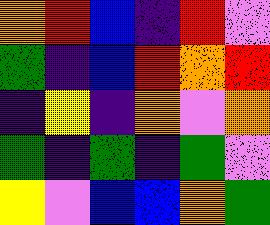[["orange", "red", "blue", "indigo", "red", "violet"], ["green", "indigo", "blue", "red", "orange", "red"], ["indigo", "yellow", "indigo", "orange", "violet", "orange"], ["green", "indigo", "green", "indigo", "green", "violet"], ["yellow", "violet", "blue", "blue", "orange", "green"]]